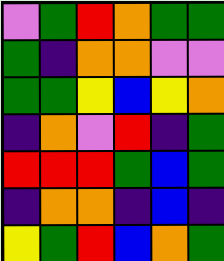[["violet", "green", "red", "orange", "green", "green"], ["green", "indigo", "orange", "orange", "violet", "violet"], ["green", "green", "yellow", "blue", "yellow", "orange"], ["indigo", "orange", "violet", "red", "indigo", "green"], ["red", "red", "red", "green", "blue", "green"], ["indigo", "orange", "orange", "indigo", "blue", "indigo"], ["yellow", "green", "red", "blue", "orange", "green"]]